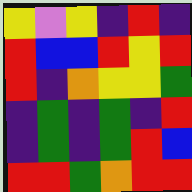[["yellow", "violet", "yellow", "indigo", "red", "indigo"], ["red", "blue", "blue", "red", "yellow", "red"], ["red", "indigo", "orange", "yellow", "yellow", "green"], ["indigo", "green", "indigo", "green", "indigo", "red"], ["indigo", "green", "indigo", "green", "red", "blue"], ["red", "red", "green", "orange", "red", "red"]]